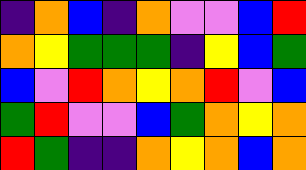[["indigo", "orange", "blue", "indigo", "orange", "violet", "violet", "blue", "red"], ["orange", "yellow", "green", "green", "green", "indigo", "yellow", "blue", "green"], ["blue", "violet", "red", "orange", "yellow", "orange", "red", "violet", "blue"], ["green", "red", "violet", "violet", "blue", "green", "orange", "yellow", "orange"], ["red", "green", "indigo", "indigo", "orange", "yellow", "orange", "blue", "orange"]]